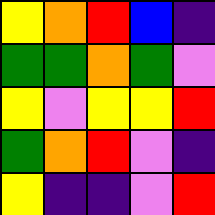[["yellow", "orange", "red", "blue", "indigo"], ["green", "green", "orange", "green", "violet"], ["yellow", "violet", "yellow", "yellow", "red"], ["green", "orange", "red", "violet", "indigo"], ["yellow", "indigo", "indigo", "violet", "red"]]